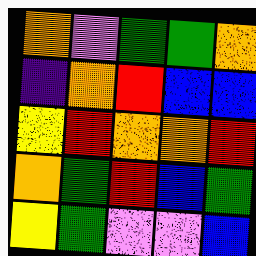[["orange", "violet", "green", "green", "orange"], ["indigo", "orange", "red", "blue", "blue"], ["yellow", "red", "orange", "orange", "red"], ["orange", "green", "red", "blue", "green"], ["yellow", "green", "violet", "violet", "blue"]]